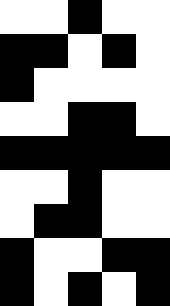[["white", "white", "black", "white", "white"], ["black", "black", "white", "black", "white"], ["black", "white", "white", "white", "white"], ["white", "white", "black", "black", "white"], ["black", "black", "black", "black", "black"], ["white", "white", "black", "white", "white"], ["white", "black", "black", "white", "white"], ["black", "white", "white", "black", "black"], ["black", "white", "black", "white", "black"]]